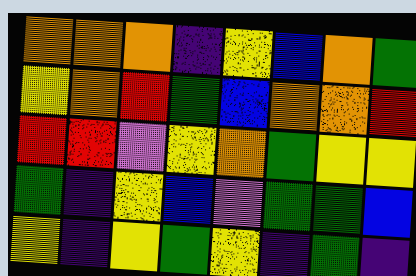[["orange", "orange", "orange", "indigo", "yellow", "blue", "orange", "green"], ["yellow", "orange", "red", "green", "blue", "orange", "orange", "red"], ["red", "red", "violet", "yellow", "orange", "green", "yellow", "yellow"], ["green", "indigo", "yellow", "blue", "violet", "green", "green", "blue"], ["yellow", "indigo", "yellow", "green", "yellow", "indigo", "green", "indigo"]]